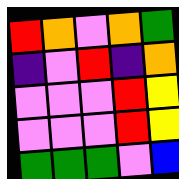[["red", "orange", "violet", "orange", "green"], ["indigo", "violet", "red", "indigo", "orange"], ["violet", "violet", "violet", "red", "yellow"], ["violet", "violet", "violet", "red", "yellow"], ["green", "green", "green", "violet", "blue"]]